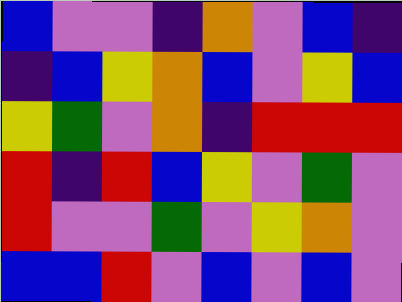[["blue", "violet", "violet", "indigo", "orange", "violet", "blue", "indigo"], ["indigo", "blue", "yellow", "orange", "blue", "violet", "yellow", "blue"], ["yellow", "green", "violet", "orange", "indigo", "red", "red", "red"], ["red", "indigo", "red", "blue", "yellow", "violet", "green", "violet"], ["red", "violet", "violet", "green", "violet", "yellow", "orange", "violet"], ["blue", "blue", "red", "violet", "blue", "violet", "blue", "violet"]]